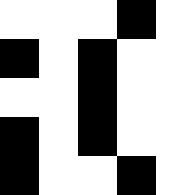[["white", "white", "white", "black", "white"], ["black", "white", "black", "white", "white"], ["white", "white", "black", "white", "white"], ["black", "white", "black", "white", "white"], ["black", "white", "white", "black", "white"]]